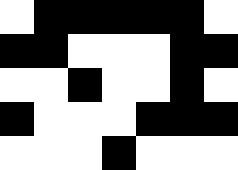[["white", "black", "black", "black", "black", "black", "white"], ["black", "black", "white", "white", "white", "black", "black"], ["white", "white", "black", "white", "white", "black", "white"], ["black", "white", "white", "white", "black", "black", "black"], ["white", "white", "white", "black", "white", "white", "white"]]